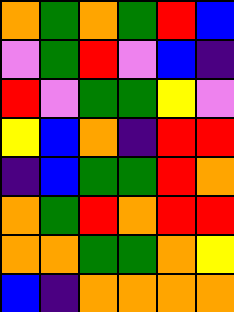[["orange", "green", "orange", "green", "red", "blue"], ["violet", "green", "red", "violet", "blue", "indigo"], ["red", "violet", "green", "green", "yellow", "violet"], ["yellow", "blue", "orange", "indigo", "red", "red"], ["indigo", "blue", "green", "green", "red", "orange"], ["orange", "green", "red", "orange", "red", "red"], ["orange", "orange", "green", "green", "orange", "yellow"], ["blue", "indigo", "orange", "orange", "orange", "orange"]]